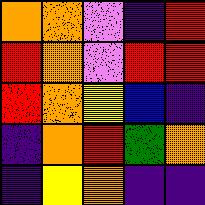[["orange", "orange", "violet", "indigo", "red"], ["red", "orange", "violet", "red", "red"], ["red", "orange", "yellow", "blue", "indigo"], ["indigo", "orange", "red", "green", "orange"], ["indigo", "yellow", "orange", "indigo", "indigo"]]